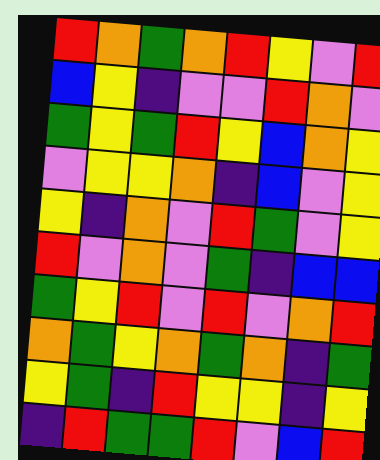[["red", "orange", "green", "orange", "red", "yellow", "violet", "red"], ["blue", "yellow", "indigo", "violet", "violet", "red", "orange", "violet"], ["green", "yellow", "green", "red", "yellow", "blue", "orange", "yellow"], ["violet", "yellow", "yellow", "orange", "indigo", "blue", "violet", "yellow"], ["yellow", "indigo", "orange", "violet", "red", "green", "violet", "yellow"], ["red", "violet", "orange", "violet", "green", "indigo", "blue", "blue"], ["green", "yellow", "red", "violet", "red", "violet", "orange", "red"], ["orange", "green", "yellow", "orange", "green", "orange", "indigo", "green"], ["yellow", "green", "indigo", "red", "yellow", "yellow", "indigo", "yellow"], ["indigo", "red", "green", "green", "red", "violet", "blue", "red"]]